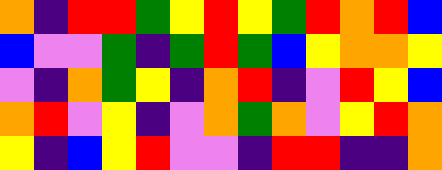[["orange", "indigo", "red", "red", "green", "yellow", "red", "yellow", "green", "red", "orange", "red", "blue"], ["blue", "violet", "violet", "green", "indigo", "green", "red", "green", "blue", "yellow", "orange", "orange", "yellow"], ["violet", "indigo", "orange", "green", "yellow", "indigo", "orange", "red", "indigo", "violet", "red", "yellow", "blue"], ["orange", "red", "violet", "yellow", "indigo", "violet", "orange", "green", "orange", "violet", "yellow", "red", "orange"], ["yellow", "indigo", "blue", "yellow", "red", "violet", "violet", "indigo", "red", "red", "indigo", "indigo", "orange"]]